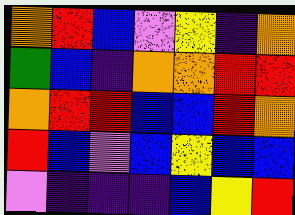[["orange", "red", "blue", "violet", "yellow", "indigo", "orange"], ["green", "blue", "indigo", "orange", "orange", "red", "red"], ["orange", "red", "red", "blue", "blue", "red", "orange"], ["red", "blue", "violet", "blue", "yellow", "blue", "blue"], ["violet", "indigo", "indigo", "indigo", "blue", "yellow", "red"]]